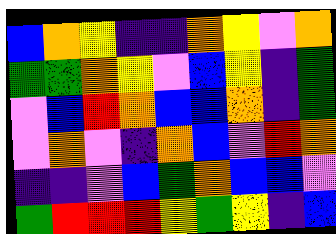[["blue", "orange", "yellow", "indigo", "indigo", "orange", "yellow", "violet", "orange"], ["green", "green", "orange", "yellow", "violet", "blue", "yellow", "indigo", "green"], ["violet", "blue", "red", "orange", "blue", "blue", "orange", "indigo", "green"], ["violet", "orange", "violet", "indigo", "orange", "blue", "violet", "red", "orange"], ["indigo", "indigo", "violet", "blue", "green", "orange", "blue", "blue", "violet"], ["green", "red", "red", "red", "yellow", "green", "yellow", "indigo", "blue"]]